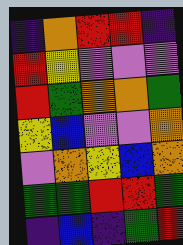[["indigo", "orange", "red", "red", "indigo"], ["red", "yellow", "violet", "violet", "violet"], ["red", "green", "orange", "orange", "green"], ["yellow", "blue", "violet", "violet", "orange"], ["violet", "orange", "yellow", "blue", "orange"], ["green", "green", "red", "red", "green"], ["indigo", "blue", "indigo", "green", "red"]]